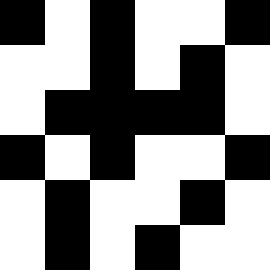[["black", "white", "black", "white", "white", "black"], ["white", "white", "black", "white", "black", "white"], ["white", "black", "black", "black", "black", "white"], ["black", "white", "black", "white", "white", "black"], ["white", "black", "white", "white", "black", "white"], ["white", "black", "white", "black", "white", "white"]]